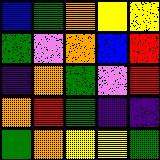[["blue", "green", "orange", "yellow", "yellow"], ["green", "violet", "orange", "blue", "red"], ["indigo", "orange", "green", "violet", "red"], ["orange", "red", "green", "indigo", "indigo"], ["green", "orange", "yellow", "yellow", "green"]]